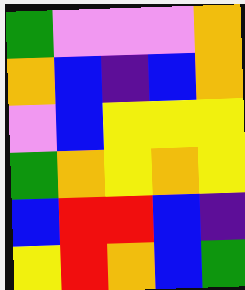[["green", "violet", "violet", "violet", "orange"], ["orange", "blue", "indigo", "blue", "orange"], ["violet", "blue", "yellow", "yellow", "yellow"], ["green", "orange", "yellow", "orange", "yellow"], ["blue", "red", "red", "blue", "indigo"], ["yellow", "red", "orange", "blue", "green"]]